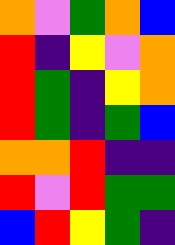[["orange", "violet", "green", "orange", "blue"], ["red", "indigo", "yellow", "violet", "orange"], ["red", "green", "indigo", "yellow", "orange"], ["red", "green", "indigo", "green", "blue"], ["orange", "orange", "red", "indigo", "indigo"], ["red", "violet", "red", "green", "green"], ["blue", "red", "yellow", "green", "indigo"]]